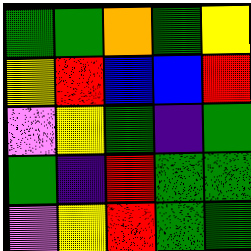[["green", "green", "orange", "green", "yellow"], ["yellow", "red", "blue", "blue", "red"], ["violet", "yellow", "green", "indigo", "green"], ["green", "indigo", "red", "green", "green"], ["violet", "yellow", "red", "green", "green"]]